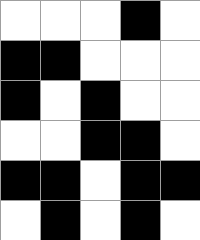[["white", "white", "white", "black", "white"], ["black", "black", "white", "white", "white"], ["black", "white", "black", "white", "white"], ["white", "white", "black", "black", "white"], ["black", "black", "white", "black", "black"], ["white", "black", "white", "black", "white"]]